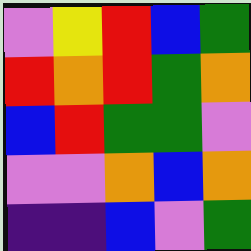[["violet", "yellow", "red", "blue", "green"], ["red", "orange", "red", "green", "orange"], ["blue", "red", "green", "green", "violet"], ["violet", "violet", "orange", "blue", "orange"], ["indigo", "indigo", "blue", "violet", "green"]]